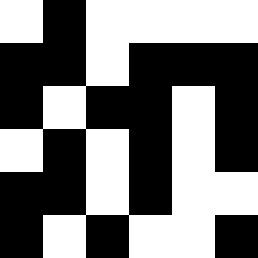[["white", "black", "white", "white", "white", "white"], ["black", "black", "white", "black", "black", "black"], ["black", "white", "black", "black", "white", "black"], ["white", "black", "white", "black", "white", "black"], ["black", "black", "white", "black", "white", "white"], ["black", "white", "black", "white", "white", "black"]]